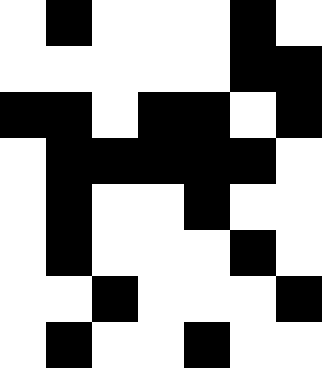[["white", "black", "white", "white", "white", "black", "white"], ["white", "white", "white", "white", "white", "black", "black"], ["black", "black", "white", "black", "black", "white", "black"], ["white", "black", "black", "black", "black", "black", "white"], ["white", "black", "white", "white", "black", "white", "white"], ["white", "black", "white", "white", "white", "black", "white"], ["white", "white", "black", "white", "white", "white", "black"], ["white", "black", "white", "white", "black", "white", "white"]]